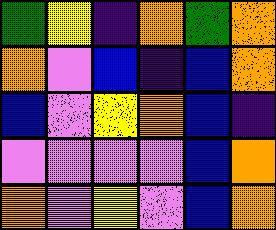[["green", "yellow", "indigo", "orange", "green", "orange"], ["orange", "violet", "blue", "indigo", "blue", "orange"], ["blue", "violet", "yellow", "orange", "blue", "indigo"], ["violet", "violet", "violet", "violet", "blue", "orange"], ["orange", "violet", "yellow", "violet", "blue", "orange"]]